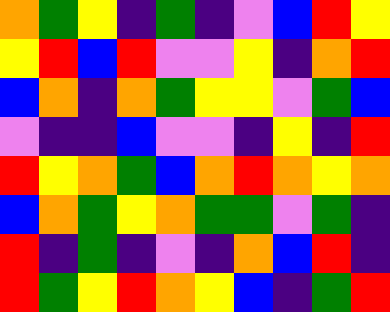[["orange", "green", "yellow", "indigo", "green", "indigo", "violet", "blue", "red", "yellow"], ["yellow", "red", "blue", "red", "violet", "violet", "yellow", "indigo", "orange", "red"], ["blue", "orange", "indigo", "orange", "green", "yellow", "yellow", "violet", "green", "blue"], ["violet", "indigo", "indigo", "blue", "violet", "violet", "indigo", "yellow", "indigo", "red"], ["red", "yellow", "orange", "green", "blue", "orange", "red", "orange", "yellow", "orange"], ["blue", "orange", "green", "yellow", "orange", "green", "green", "violet", "green", "indigo"], ["red", "indigo", "green", "indigo", "violet", "indigo", "orange", "blue", "red", "indigo"], ["red", "green", "yellow", "red", "orange", "yellow", "blue", "indigo", "green", "red"]]